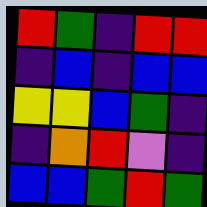[["red", "green", "indigo", "red", "red"], ["indigo", "blue", "indigo", "blue", "blue"], ["yellow", "yellow", "blue", "green", "indigo"], ["indigo", "orange", "red", "violet", "indigo"], ["blue", "blue", "green", "red", "green"]]